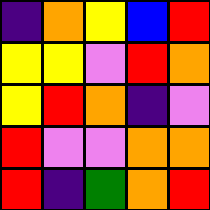[["indigo", "orange", "yellow", "blue", "red"], ["yellow", "yellow", "violet", "red", "orange"], ["yellow", "red", "orange", "indigo", "violet"], ["red", "violet", "violet", "orange", "orange"], ["red", "indigo", "green", "orange", "red"]]